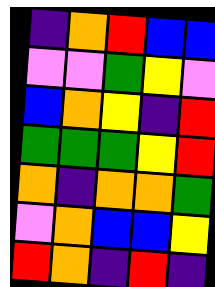[["indigo", "orange", "red", "blue", "blue"], ["violet", "violet", "green", "yellow", "violet"], ["blue", "orange", "yellow", "indigo", "red"], ["green", "green", "green", "yellow", "red"], ["orange", "indigo", "orange", "orange", "green"], ["violet", "orange", "blue", "blue", "yellow"], ["red", "orange", "indigo", "red", "indigo"]]